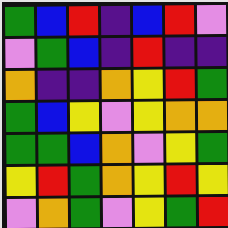[["green", "blue", "red", "indigo", "blue", "red", "violet"], ["violet", "green", "blue", "indigo", "red", "indigo", "indigo"], ["orange", "indigo", "indigo", "orange", "yellow", "red", "green"], ["green", "blue", "yellow", "violet", "yellow", "orange", "orange"], ["green", "green", "blue", "orange", "violet", "yellow", "green"], ["yellow", "red", "green", "orange", "yellow", "red", "yellow"], ["violet", "orange", "green", "violet", "yellow", "green", "red"]]